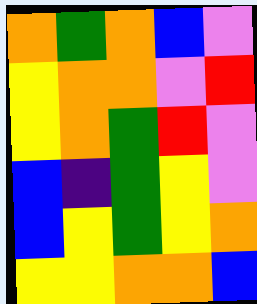[["orange", "green", "orange", "blue", "violet"], ["yellow", "orange", "orange", "violet", "red"], ["yellow", "orange", "green", "red", "violet"], ["blue", "indigo", "green", "yellow", "violet"], ["blue", "yellow", "green", "yellow", "orange"], ["yellow", "yellow", "orange", "orange", "blue"]]